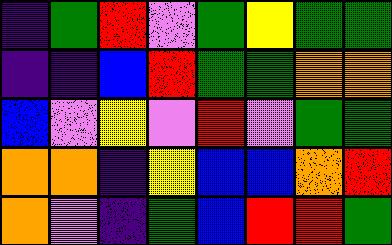[["indigo", "green", "red", "violet", "green", "yellow", "green", "green"], ["indigo", "indigo", "blue", "red", "green", "green", "orange", "orange"], ["blue", "violet", "yellow", "violet", "red", "violet", "green", "green"], ["orange", "orange", "indigo", "yellow", "blue", "blue", "orange", "red"], ["orange", "violet", "indigo", "green", "blue", "red", "red", "green"]]